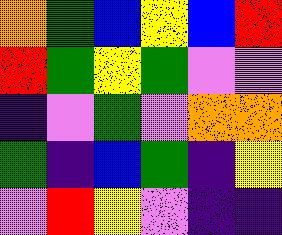[["orange", "green", "blue", "yellow", "blue", "red"], ["red", "green", "yellow", "green", "violet", "violet"], ["indigo", "violet", "green", "violet", "orange", "orange"], ["green", "indigo", "blue", "green", "indigo", "yellow"], ["violet", "red", "yellow", "violet", "indigo", "indigo"]]